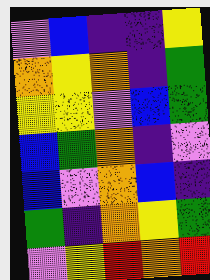[["violet", "blue", "indigo", "indigo", "yellow"], ["orange", "yellow", "orange", "indigo", "green"], ["yellow", "yellow", "violet", "blue", "green"], ["blue", "green", "orange", "indigo", "violet"], ["blue", "violet", "orange", "blue", "indigo"], ["green", "indigo", "orange", "yellow", "green"], ["violet", "yellow", "red", "orange", "red"]]